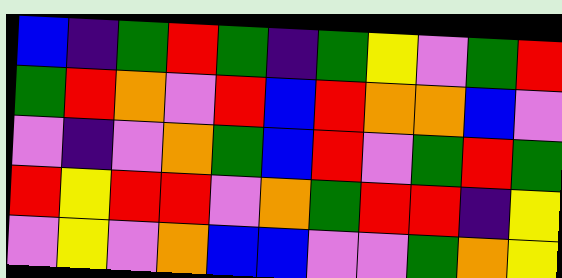[["blue", "indigo", "green", "red", "green", "indigo", "green", "yellow", "violet", "green", "red"], ["green", "red", "orange", "violet", "red", "blue", "red", "orange", "orange", "blue", "violet"], ["violet", "indigo", "violet", "orange", "green", "blue", "red", "violet", "green", "red", "green"], ["red", "yellow", "red", "red", "violet", "orange", "green", "red", "red", "indigo", "yellow"], ["violet", "yellow", "violet", "orange", "blue", "blue", "violet", "violet", "green", "orange", "yellow"]]